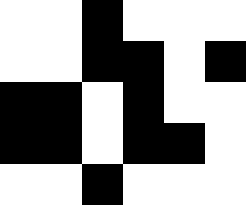[["white", "white", "black", "white", "white", "white"], ["white", "white", "black", "black", "white", "black"], ["black", "black", "white", "black", "white", "white"], ["black", "black", "white", "black", "black", "white"], ["white", "white", "black", "white", "white", "white"]]